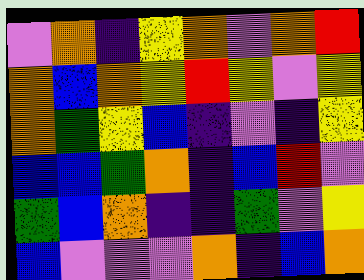[["violet", "orange", "indigo", "yellow", "orange", "violet", "orange", "red"], ["orange", "blue", "orange", "yellow", "red", "yellow", "violet", "yellow"], ["orange", "green", "yellow", "blue", "indigo", "violet", "indigo", "yellow"], ["blue", "blue", "green", "orange", "indigo", "blue", "red", "violet"], ["green", "blue", "orange", "indigo", "indigo", "green", "violet", "yellow"], ["blue", "violet", "violet", "violet", "orange", "indigo", "blue", "orange"]]